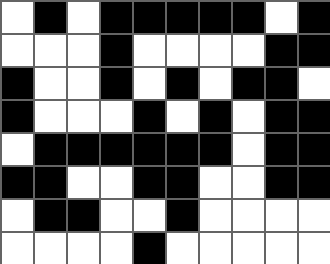[["white", "black", "white", "black", "black", "black", "black", "black", "white", "black"], ["white", "white", "white", "black", "white", "white", "white", "white", "black", "black"], ["black", "white", "white", "black", "white", "black", "white", "black", "black", "white"], ["black", "white", "white", "white", "black", "white", "black", "white", "black", "black"], ["white", "black", "black", "black", "black", "black", "black", "white", "black", "black"], ["black", "black", "white", "white", "black", "black", "white", "white", "black", "black"], ["white", "black", "black", "white", "white", "black", "white", "white", "white", "white"], ["white", "white", "white", "white", "black", "white", "white", "white", "white", "white"]]